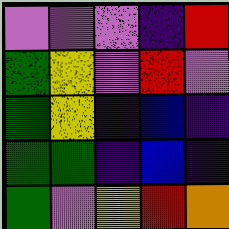[["violet", "violet", "violet", "indigo", "red"], ["green", "yellow", "violet", "red", "violet"], ["green", "yellow", "indigo", "blue", "indigo"], ["green", "green", "indigo", "blue", "indigo"], ["green", "violet", "yellow", "red", "orange"]]